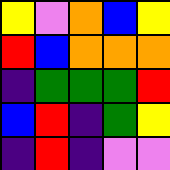[["yellow", "violet", "orange", "blue", "yellow"], ["red", "blue", "orange", "orange", "orange"], ["indigo", "green", "green", "green", "red"], ["blue", "red", "indigo", "green", "yellow"], ["indigo", "red", "indigo", "violet", "violet"]]